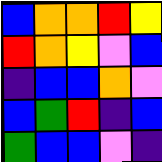[["blue", "orange", "orange", "red", "yellow"], ["red", "orange", "yellow", "violet", "blue"], ["indigo", "blue", "blue", "orange", "violet"], ["blue", "green", "red", "indigo", "blue"], ["green", "blue", "blue", "violet", "indigo"]]